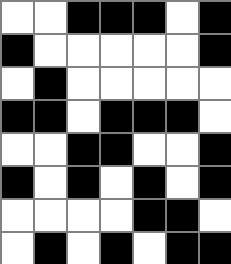[["white", "white", "black", "black", "black", "white", "black"], ["black", "white", "white", "white", "white", "white", "black"], ["white", "black", "white", "white", "white", "white", "white"], ["black", "black", "white", "black", "black", "black", "white"], ["white", "white", "black", "black", "white", "white", "black"], ["black", "white", "black", "white", "black", "white", "black"], ["white", "white", "white", "white", "black", "black", "white"], ["white", "black", "white", "black", "white", "black", "black"]]